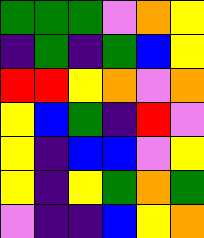[["green", "green", "green", "violet", "orange", "yellow"], ["indigo", "green", "indigo", "green", "blue", "yellow"], ["red", "red", "yellow", "orange", "violet", "orange"], ["yellow", "blue", "green", "indigo", "red", "violet"], ["yellow", "indigo", "blue", "blue", "violet", "yellow"], ["yellow", "indigo", "yellow", "green", "orange", "green"], ["violet", "indigo", "indigo", "blue", "yellow", "orange"]]